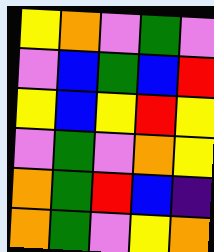[["yellow", "orange", "violet", "green", "violet"], ["violet", "blue", "green", "blue", "red"], ["yellow", "blue", "yellow", "red", "yellow"], ["violet", "green", "violet", "orange", "yellow"], ["orange", "green", "red", "blue", "indigo"], ["orange", "green", "violet", "yellow", "orange"]]